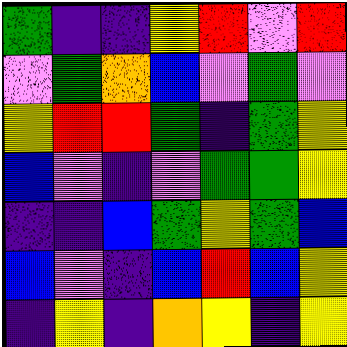[["green", "indigo", "indigo", "yellow", "red", "violet", "red"], ["violet", "green", "orange", "blue", "violet", "green", "violet"], ["yellow", "red", "red", "green", "indigo", "green", "yellow"], ["blue", "violet", "indigo", "violet", "green", "green", "yellow"], ["indigo", "indigo", "blue", "green", "yellow", "green", "blue"], ["blue", "violet", "indigo", "blue", "red", "blue", "yellow"], ["indigo", "yellow", "indigo", "orange", "yellow", "indigo", "yellow"]]